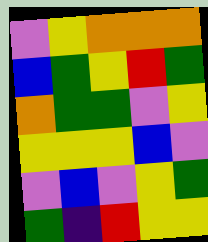[["violet", "yellow", "orange", "orange", "orange"], ["blue", "green", "yellow", "red", "green"], ["orange", "green", "green", "violet", "yellow"], ["yellow", "yellow", "yellow", "blue", "violet"], ["violet", "blue", "violet", "yellow", "green"], ["green", "indigo", "red", "yellow", "yellow"]]